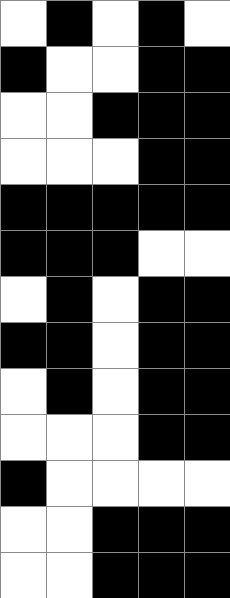[["white", "black", "white", "black", "white"], ["black", "white", "white", "black", "black"], ["white", "white", "black", "black", "black"], ["white", "white", "white", "black", "black"], ["black", "black", "black", "black", "black"], ["black", "black", "black", "white", "white"], ["white", "black", "white", "black", "black"], ["black", "black", "white", "black", "black"], ["white", "black", "white", "black", "black"], ["white", "white", "white", "black", "black"], ["black", "white", "white", "white", "white"], ["white", "white", "black", "black", "black"], ["white", "white", "black", "black", "black"]]